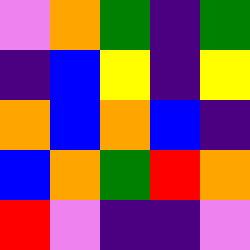[["violet", "orange", "green", "indigo", "green"], ["indigo", "blue", "yellow", "indigo", "yellow"], ["orange", "blue", "orange", "blue", "indigo"], ["blue", "orange", "green", "red", "orange"], ["red", "violet", "indigo", "indigo", "violet"]]